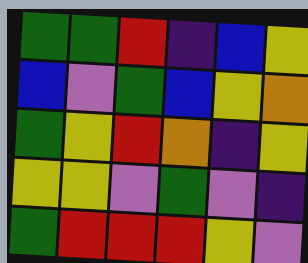[["green", "green", "red", "indigo", "blue", "yellow"], ["blue", "violet", "green", "blue", "yellow", "orange"], ["green", "yellow", "red", "orange", "indigo", "yellow"], ["yellow", "yellow", "violet", "green", "violet", "indigo"], ["green", "red", "red", "red", "yellow", "violet"]]